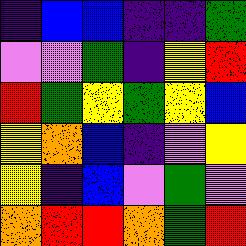[["indigo", "blue", "blue", "indigo", "indigo", "green"], ["violet", "violet", "green", "indigo", "yellow", "red"], ["red", "green", "yellow", "green", "yellow", "blue"], ["yellow", "orange", "blue", "indigo", "violet", "yellow"], ["yellow", "indigo", "blue", "violet", "green", "violet"], ["orange", "red", "red", "orange", "green", "red"]]